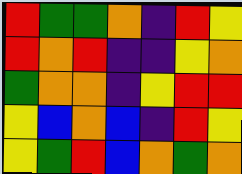[["red", "green", "green", "orange", "indigo", "red", "yellow"], ["red", "orange", "red", "indigo", "indigo", "yellow", "orange"], ["green", "orange", "orange", "indigo", "yellow", "red", "red"], ["yellow", "blue", "orange", "blue", "indigo", "red", "yellow"], ["yellow", "green", "red", "blue", "orange", "green", "orange"]]